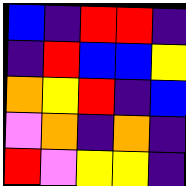[["blue", "indigo", "red", "red", "indigo"], ["indigo", "red", "blue", "blue", "yellow"], ["orange", "yellow", "red", "indigo", "blue"], ["violet", "orange", "indigo", "orange", "indigo"], ["red", "violet", "yellow", "yellow", "indigo"]]